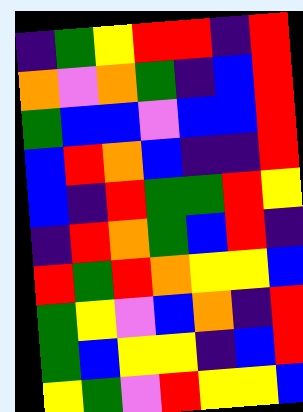[["indigo", "green", "yellow", "red", "red", "indigo", "red"], ["orange", "violet", "orange", "green", "indigo", "blue", "red"], ["green", "blue", "blue", "violet", "blue", "blue", "red"], ["blue", "red", "orange", "blue", "indigo", "indigo", "red"], ["blue", "indigo", "red", "green", "green", "red", "yellow"], ["indigo", "red", "orange", "green", "blue", "red", "indigo"], ["red", "green", "red", "orange", "yellow", "yellow", "blue"], ["green", "yellow", "violet", "blue", "orange", "indigo", "red"], ["green", "blue", "yellow", "yellow", "indigo", "blue", "red"], ["yellow", "green", "violet", "red", "yellow", "yellow", "blue"]]